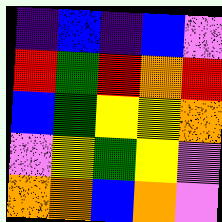[["indigo", "blue", "indigo", "blue", "violet"], ["red", "green", "red", "orange", "red"], ["blue", "green", "yellow", "yellow", "orange"], ["violet", "yellow", "green", "yellow", "violet"], ["orange", "orange", "blue", "orange", "violet"]]